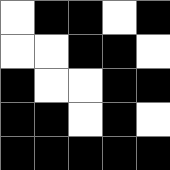[["white", "black", "black", "white", "black"], ["white", "white", "black", "black", "white"], ["black", "white", "white", "black", "black"], ["black", "black", "white", "black", "white"], ["black", "black", "black", "black", "black"]]